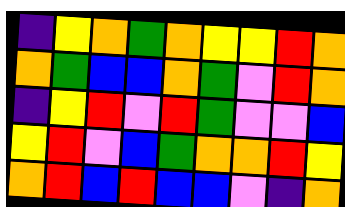[["indigo", "yellow", "orange", "green", "orange", "yellow", "yellow", "red", "orange"], ["orange", "green", "blue", "blue", "orange", "green", "violet", "red", "orange"], ["indigo", "yellow", "red", "violet", "red", "green", "violet", "violet", "blue"], ["yellow", "red", "violet", "blue", "green", "orange", "orange", "red", "yellow"], ["orange", "red", "blue", "red", "blue", "blue", "violet", "indigo", "orange"]]